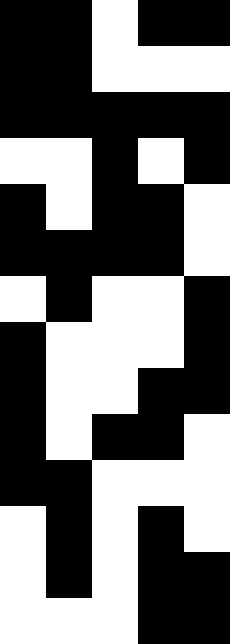[["black", "black", "white", "black", "black"], ["black", "black", "white", "white", "white"], ["black", "black", "black", "black", "black"], ["white", "white", "black", "white", "black"], ["black", "white", "black", "black", "white"], ["black", "black", "black", "black", "white"], ["white", "black", "white", "white", "black"], ["black", "white", "white", "white", "black"], ["black", "white", "white", "black", "black"], ["black", "white", "black", "black", "white"], ["black", "black", "white", "white", "white"], ["white", "black", "white", "black", "white"], ["white", "black", "white", "black", "black"], ["white", "white", "white", "black", "black"]]